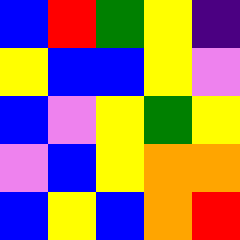[["blue", "red", "green", "yellow", "indigo"], ["yellow", "blue", "blue", "yellow", "violet"], ["blue", "violet", "yellow", "green", "yellow"], ["violet", "blue", "yellow", "orange", "orange"], ["blue", "yellow", "blue", "orange", "red"]]